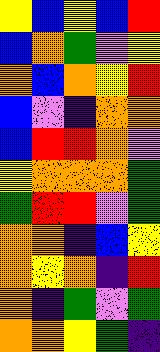[["yellow", "blue", "yellow", "blue", "red"], ["blue", "orange", "green", "violet", "yellow"], ["orange", "blue", "orange", "yellow", "red"], ["blue", "violet", "indigo", "orange", "orange"], ["blue", "red", "red", "orange", "violet"], ["yellow", "orange", "orange", "orange", "green"], ["green", "red", "red", "violet", "green"], ["orange", "orange", "indigo", "blue", "yellow"], ["orange", "yellow", "orange", "indigo", "red"], ["orange", "indigo", "green", "violet", "green"], ["orange", "orange", "yellow", "green", "indigo"]]